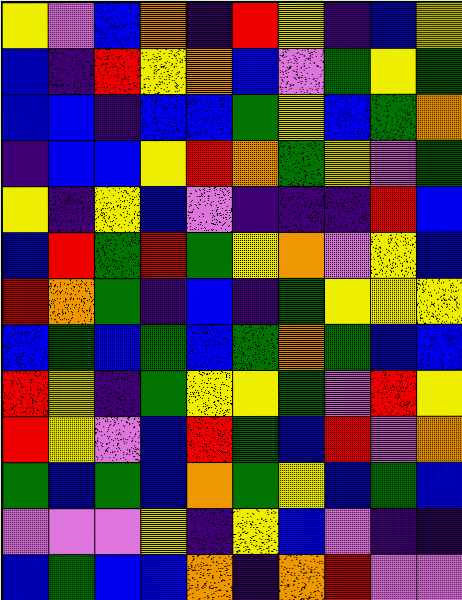[["yellow", "violet", "blue", "orange", "indigo", "red", "yellow", "indigo", "blue", "yellow"], ["blue", "indigo", "red", "yellow", "orange", "blue", "violet", "green", "yellow", "green"], ["blue", "blue", "indigo", "blue", "blue", "green", "yellow", "blue", "green", "orange"], ["indigo", "blue", "blue", "yellow", "red", "orange", "green", "yellow", "violet", "green"], ["yellow", "indigo", "yellow", "blue", "violet", "indigo", "indigo", "indigo", "red", "blue"], ["blue", "red", "green", "red", "green", "yellow", "orange", "violet", "yellow", "blue"], ["red", "orange", "green", "indigo", "blue", "indigo", "green", "yellow", "yellow", "yellow"], ["blue", "green", "blue", "green", "blue", "green", "orange", "green", "blue", "blue"], ["red", "yellow", "indigo", "green", "yellow", "yellow", "green", "violet", "red", "yellow"], ["red", "yellow", "violet", "blue", "red", "green", "blue", "red", "violet", "orange"], ["green", "blue", "green", "blue", "orange", "green", "yellow", "blue", "green", "blue"], ["violet", "violet", "violet", "yellow", "indigo", "yellow", "blue", "violet", "indigo", "indigo"], ["blue", "green", "blue", "blue", "orange", "indigo", "orange", "red", "violet", "violet"]]